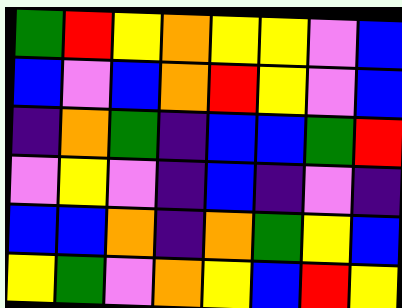[["green", "red", "yellow", "orange", "yellow", "yellow", "violet", "blue"], ["blue", "violet", "blue", "orange", "red", "yellow", "violet", "blue"], ["indigo", "orange", "green", "indigo", "blue", "blue", "green", "red"], ["violet", "yellow", "violet", "indigo", "blue", "indigo", "violet", "indigo"], ["blue", "blue", "orange", "indigo", "orange", "green", "yellow", "blue"], ["yellow", "green", "violet", "orange", "yellow", "blue", "red", "yellow"]]